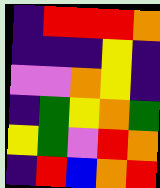[["indigo", "red", "red", "red", "orange"], ["indigo", "indigo", "indigo", "yellow", "indigo"], ["violet", "violet", "orange", "yellow", "indigo"], ["indigo", "green", "yellow", "orange", "green"], ["yellow", "green", "violet", "red", "orange"], ["indigo", "red", "blue", "orange", "red"]]